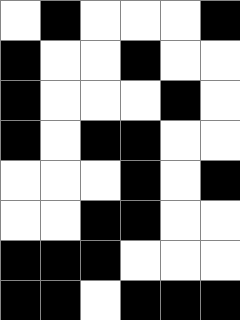[["white", "black", "white", "white", "white", "black"], ["black", "white", "white", "black", "white", "white"], ["black", "white", "white", "white", "black", "white"], ["black", "white", "black", "black", "white", "white"], ["white", "white", "white", "black", "white", "black"], ["white", "white", "black", "black", "white", "white"], ["black", "black", "black", "white", "white", "white"], ["black", "black", "white", "black", "black", "black"]]